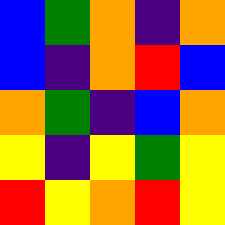[["blue", "green", "orange", "indigo", "orange"], ["blue", "indigo", "orange", "red", "blue"], ["orange", "green", "indigo", "blue", "orange"], ["yellow", "indigo", "yellow", "green", "yellow"], ["red", "yellow", "orange", "red", "yellow"]]